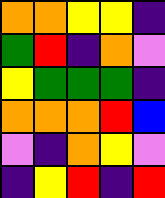[["orange", "orange", "yellow", "yellow", "indigo"], ["green", "red", "indigo", "orange", "violet"], ["yellow", "green", "green", "green", "indigo"], ["orange", "orange", "orange", "red", "blue"], ["violet", "indigo", "orange", "yellow", "violet"], ["indigo", "yellow", "red", "indigo", "red"]]